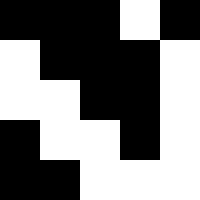[["black", "black", "black", "white", "black"], ["white", "black", "black", "black", "white"], ["white", "white", "black", "black", "white"], ["black", "white", "white", "black", "white"], ["black", "black", "white", "white", "white"]]